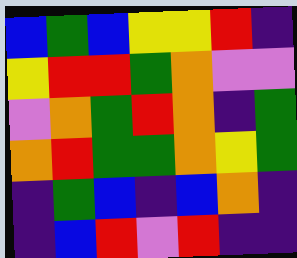[["blue", "green", "blue", "yellow", "yellow", "red", "indigo"], ["yellow", "red", "red", "green", "orange", "violet", "violet"], ["violet", "orange", "green", "red", "orange", "indigo", "green"], ["orange", "red", "green", "green", "orange", "yellow", "green"], ["indigo", "green", "blue", "indigo", "blue", "orange", "indigo"], ["indigo", "blue", "red", "violet", "red", "indigo", "indigo"]]